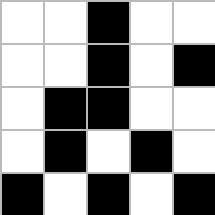[["white", "white", "black", "white", "white"], ["white", "white", "black", "white", "black"], ["white", "black", "black", "white", "white"], ["white", "black", "white", "black", "white"], ["black", "white", "black", "white", "black"]]